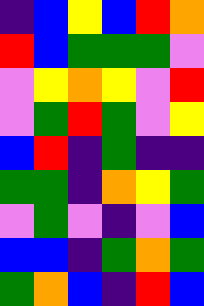[["indigo", "blue", "yellow", "blue", "red", "orange"], ["red", "blue", "green", "green", "green", "violet"], ["violet", "yellow", "orange", "yellow", "violet", "red"], ["violet", "green", "red", "green", "violet", "yellow"], ["blue", "red", "indigo", "green", "indigo", "indigo"], ["green", "green", "indigo", "orange", "yellow", "green"], ["violet", "green", "violet", "indigo", "violet", "blue"], ["blue", "blue", "indigo", "green", "orange", "green"], ["green", "orange", "blue", "indigo", "red", "blue"]]